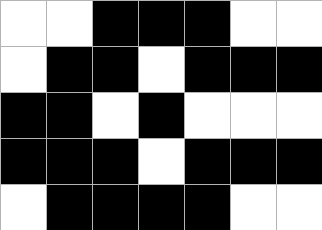[["white", "white", "black", "black", "black", "white", "white"], ["white", "black", "black", "white", "black", "black", "black"], ["black", "black", "white", "black", "white", "white", "white"], ["black", "black", "black", "white", "black", "black", "black"], ["white", "black", "black", "black", "black", "white", "white"]]